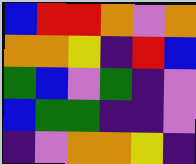[["blue", "red", "red", "orange", "violet", "orange"], ["orange", "orange", "yellow", "indigo", "red", "blue"], ["green", "blue", "violet", "green", "indigo", "violet"], ["blue", "green", "green", "indigo", "indigo", "violet"], ["indigo", "violet", "orange", "orange", "yellow", "indigo"]]